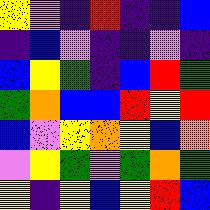[["yellow", "violet", "indigo", "red", "indigo", "indigo", "blue"], ["indigo", "blue", "violet", "indigo", "indigo", "violet", "indigo"], ["blue", "yellow", "green", "indigo", "blue", "red", "green"], ["green", "orange", "blue", "blue", "red", "yellow", "red"], ["blue", "violet", "yellow", "orange", "yellow", "blue", "orange"], ["violet", "yellow", "green", "violet", "green", "orange", "green"], ["yellow", "indigo", "yellow", "blue", "yellow", "red", "blue"]]